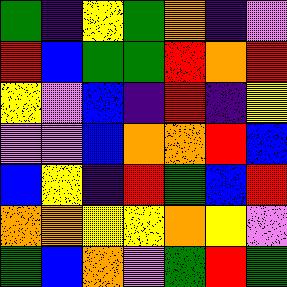[["green", "indigo", "yellow", "green", "orange", "indigo", "violet"], ["red", "blue", "green", "green", "red", "orange", "red"], ["yellow", "violet", "blue", "indigo", "red", "indigo", "yellow"], ["violet", "violet", "blue", "orange", "orange", "red", "blue"], ["blue", "yellow", "indigo", "red", "green", "blue", "red"], ["orange", "orange", "yellow", "yellow", "orange", "yellow", "violet"], ["green", "blue", "orange", "violet", "green", "red", "green"]]